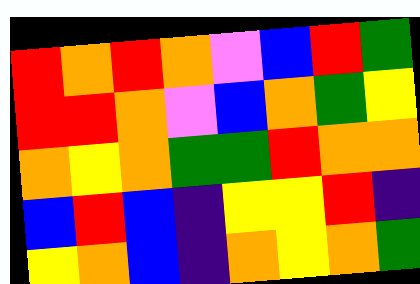[["red", "orange", "red", "orange", "violet", "blue", "red", "green"], ["red", "red", "orange", "violet", "blue", "orange", "green", "yellow"], ["orange", "yellow", "orange", "green", "green", "red", "orange", "orange"], ["blue", "red", "blue", "indigo", "yellow", "yellow", "red", "indigo"], ["yellow", "orange", "blue", "indigo", "orange", "yellow", "orange", "green"]]